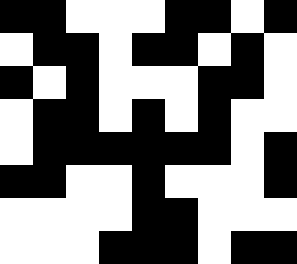[["black", "black", "white", "white", "white", "black", "black", "white", "black"], ["white", "black", "black", "white", "black", "black", "white", "black", "white"], ["black", "white", "black", "white", "white", "white", "black", "black", "white"], ["white", "black", "black", "white", "black", "white", "black", "white", "white"], ["white", "black", "black", "black", "black", "black", "black", "white", "black"], ["black", "black", "white", "white", "black", "white", "white", "white", "black"], ["white", "white", "white", "white", "black", "black", "white", "white", "white"], ["white", "white", "white", "black", "black", "black", "white", "black", "black"]]